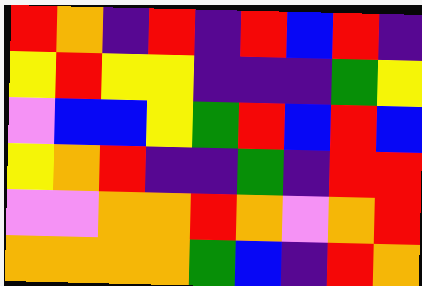[["red", "orange", "indigo", "red", "indigo", "red", "blue", "red", "indigo"], ["yellow", "red", "yellow", "yellow", "indigo", "indigo", "indigo", "green", "yellow"], ["violet", "blue", "blue", "yellow", "green", "red", "blue", "red", "blue"], ["yellow", "orange", "red", "indigo", "indigo", "green", "indigo", "red", "red"], ["violet", "violet", "orange", "orange", "red", "orange", "violet", "orange", "red"], ["orange", "orange", "orange", "orange", "green", "blue", "indigo", "red", "orange"]]